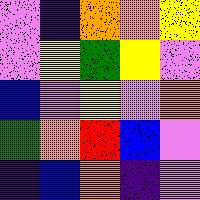[["violet", "indigo", "orange", "orange", "yellow"], ["violet", "yellow", "green", "yellow", "violet"], ["blue", "violet", "yellow", "violet", "orange"], ["green", "orange", "red", "blue", "violet"], ["indigo", "blue", "orange", "indigo", "violet"]]